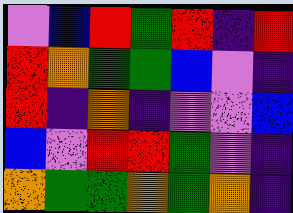[["violet", "blue", "red", "green", "red", "indigo", "red"], ["red", "orange", "green", "green", "blue", "violet", "indigo"], ["red", "indigo", "orange", "indigo", "violet", "violet", "blue"], ["blue", "violet", "red", "red", "green", "violet", "indigo"], ["orange", "green", "green", "orange", "green", "orange", "indigo"]]